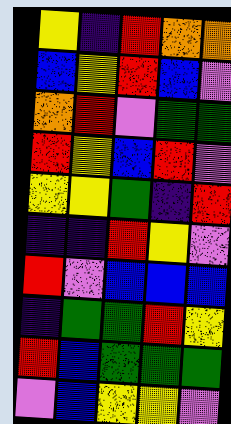[["yellow", "indigo", "red", "orange", "orange"], ["blue", "yellow", "red", "blue", "violet"], ["orange", "red", "violet", "green", "green"], ["red", "yellow", "blue", "red", "violet"], ["yellow", "yellow", "green", "indigo", "red"], ["indigo", "indigo", "red", "yellow", "violet"], ["red", "violet", "blue", "blue", "blue"], ["indigo", "green", "green", "red", "yellow"], ["red", "blue", "green", "green", "green"], ["violet", "blue", "yellow", "yellow", "violet"]]